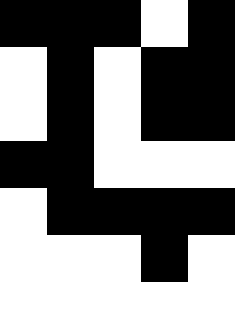[["black", "black", "black", "white", "black"], ["white", "black", "white", "black", "black"], ["white", "black", "white", "black", "black"], ["black", "black", "white", "white", "white"], ["white", "black", "black", "black", "black"], ["white", "white", "white", "black", "white"], ["white", "white", "white", "white", "white"]]